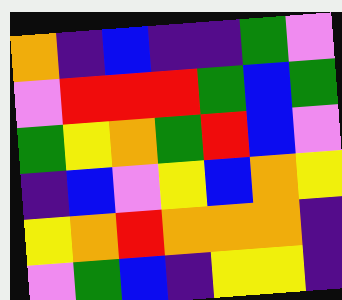[["orange", "indigo", "blue", "indigo", "indigo", "green", "violet"], ["violet", "red", "red", "red", "green", "blue", "green"], ["green", "yellow", "orange", "green", "red", "blue", "violet"], ["indigo", "blue", "violet", "yellow", "blue", "orange", "yellow"], ["yellow", "orange", "red", "orange", "orange", "orange", "indigo"], ["violet", "green", "blue", "indigo", "yellow", "yellow", "indigo"]]